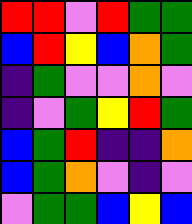[["red", "red", "violet", "red", "green", "green"], ["blue", "red", "yellow", "blue", "orange", "green"], ["indigo", "green", "violet", "violet", "orange", "violet"], ["indigo", "violet", "green", "yellow", "red", "green"], ["blue", "green", "red", "indigo", "indigo", "orange"], ["blue", "green", "orange", "violet", "indigo", "violet"], ["violet", "green", "green", "blue", "yellow", "blue"]]